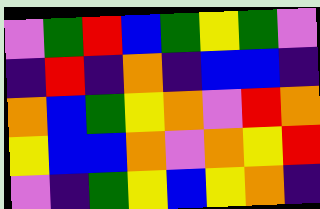[["violet", "green", "red", "blue", "green", "yellow", "green", "violet"], ["indigo", "red", "indigo", "orange", "indigo", "blue", "blue", "indigo"], ["orange", "blue", "green", "yellow", "orange", "violet", "red", "orange"], ["yellow", "blue", "blue", "orange", "violet", "orange", "yellow", "red"], ["violet", "indigo", "green", "yellow", "blue", "yellow", "orange", "indigo"]]